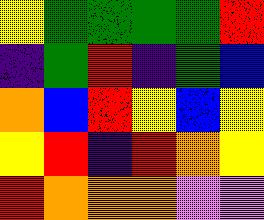[["yellow", "green", "green", "green", "green", "red"], ["indigo", "green", "red", "indigo", "green", "blue"], ["orange", "blue", "red", "yellow", "blue", "yellow"], ["yellow", "red", "indigo", "red", "orange", "yellow"], ["red", "orange", "orange", "orange", "violet", "violet"]]